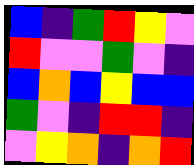[["blue", "indigo", "green", "red", "yellow", "violet"], ["red", "violet", "violet", "green", "violet", "indigo"], ["blue", "orange", "blue", "yellow", "blue", "blue"], ["green", "violet", "indigo", "red", "red", "indigo"], ["violet", "yellow", "orange", "indigo", "orange", "red"]]